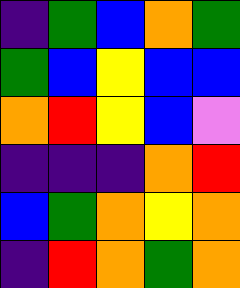[["indigo", "green", "blue", "orange", "green"], ["green", "blue", "yellow", "blue", "blue"], ["orange", "red", "yellow", "blue", "violet"], ["indigo", "indigo", "indigo", "orange", "red"], ["blue", "green", "orange", "yellow", "orange"], ["indigo", "red", "orange", "green", "orange"]]